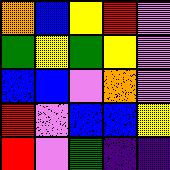[["orange", "blue", "yellow", "red", "violet"], ["green", "yellow", "green", "yellow", "violet"], ["blue", "blue", "violet", "orange", "violet"], ["red", "violet", "blue", "blue", "yellow"], ["red", "violet", "green", "indigo", "indigo"]]